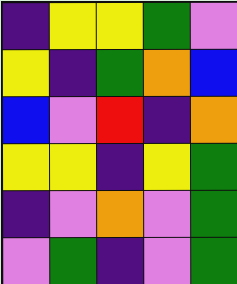[["indigo", "yellow", "yellow", "green", "violet"], ["yellow", "indigo", "green", "orange", "blue"], ["blue", "violet", "red", "indigo", "orange"], ["yellow", "yellow", "indigo", "yellow", "green"], ["indigo", "violet", "orange", "violet", "green"], ["violet", "green", "indigo", "violet", "green"]]